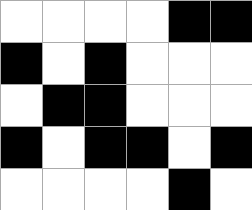[["white", "white", "white", "white", "black", "black"], ["black", "white", "black", "white", "white", "white"], ["white", "black", "black", "white", "white", "white"], ["black", "white", "black", "black", "white", "black"], ["white", "white", "white", "white", "black", "white"]]